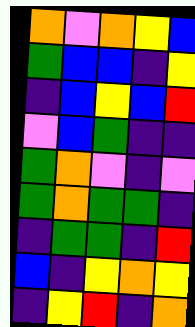[["orange", "violet", "orange", "yellow", "blue"], ["green", "blue", "blue", "indigo", "yellow"], ["indigo", "blue", "yellow", "blue", "red"], ["violet", "blue", "green", "indigo", "indigo"], ["green", "orange", "violet", "indigo", "violet"], ["green", "orange", "green", "green", "indigo"], ["indigo", "green", "green", "indigo", "red"], ["blue", "indigo", "yellow", "orange", "yellow"], ["indigo", "yellow", "red", "indigo", "orange"]]